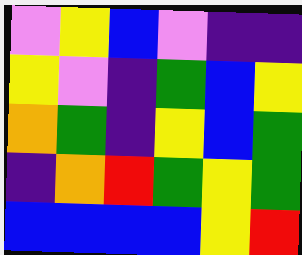[["violet", "yellow", "blue", "violet", "indigo", "indigo"], ["yellow", "violet", "indigo", "green", "blue", "yellow"], ["orange", "green", "indigo", "yellow", "blue", "green"], ["indigo", "orange", "red", "green", "yellow", "green"], ["blue", "blue", "blue", "blue", "yellow", "red"]]